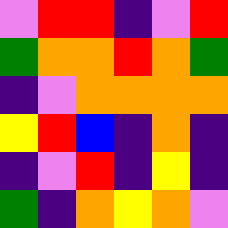[["violet", "red", "red", "indigo", "violet", "red"], ["green", "orange", "orange", "red", "orange", "green"], ["indigo", "violet", "orange", "orange", "orange", "orange"], ["yellow", "red", "blue", "indigo", "orange", "indigo"], ["indigo", "violet", "red", "indigo", "yellow", "indigo"], ["green", "indigo", "orange", "yellow", "orange", "violet"]]